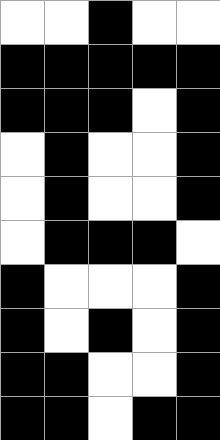[["white", "white", "black", "white", "white"], ["black", "black", "black", "black", "black"], ["black", "black", "black", "white", "black"], ["white", "black", "white", "white", "black"], ["white", "black", "white", "white", "black"], ["white", "black", "black", "black", "white"], ["black", "white", "white", "white", "black"], ["black", "white", "black", "white", "black"], ["black", "black", "white", "white", "black"], ["black", "black", "white", "black", "black"]]